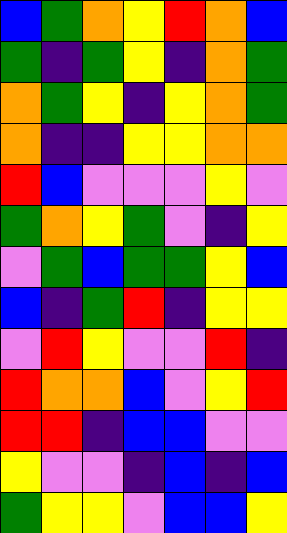[["blue", "green", "orange", "yellow", "red", "orange", "blue"], ["green", "indigo", "green", "yellow", "indigo", "orange", "green"], ["orange", "green", "yellow", "indigo", "yellow", "orange", "green"], ["orange", "indigo", "indigo", "yellow", "yellow", "orange", "orange"], ["red", "blue", "violet", "violet", "violet", "yellow", "violet"], ["green", "orange", "yellow", "green", "violet", "indigo", "yellow"], ["violet", "green", "blue", "green", "green", "yellow", "blue"], ["blue", "indigo", "green", "red", "indigo", "yellow", "yellow"], ["violet", "red", "yellow", "violet", "violet", "red", "indigo"], ["red", "orange", "orange", "blue", "violet", "yellow", "red"], ["red", "red", "indigo", "blue", "blue", "violet", "violet"], ["yellow", "violet", "violet", "indigo", "blue", "indigo", "blue"], ["green", "yellow", "yellow", "violet", "blue", "blue", "yellow"]]